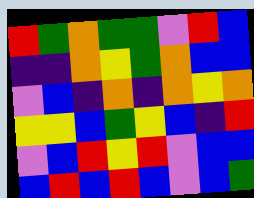[["red", "green", "orange", "green", "green", "violet", "red", "blue"], ["indigo", "indigo", "orange", "yellow", "green", "orange", "blue", "blue"], ["violet", "blue", "indigo", "orange", "indigo", "orange", "yellow", "orange"], ["yellow", "yellow", "blue", "green", "yellow", "blue", "indigo", "red"], ["violet", "blue", "red", "yellow", "red", "violet", "blue", "blue"], ["blue", "red", "blue", "red", "blue", "violet", "blue", "green"]]